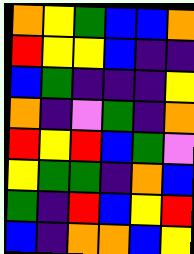[["orange", "yellow", "green", "blue", "blue", "orange"], ["red", "yellow", "yellow", "blue", "indigo", "indigo"], ["blue", "green", "indigo", "indigo", "indigo", "yellow"], ["orange", "indigo", "violet", "green", "indigo", "orange"], ["red", "yellow", "red", "blue", "green", "violet"], ["yellow", "green", "green", "indigo", "orange", "blue"], ["green", "indigo", "red", "blue", "yellow", "red"], ["blue", "indigo", "orange", "orange", "blue", "yellow"]]